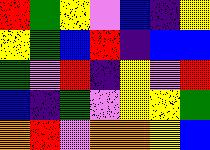[["red", "green", "yellow", "violet", "blue", "indigo", "yellow"], ["yellow", "green", "blue", "red", "indigo", "blue", "blue"], ["green", "violet", "red", "indigo", "yellow", "violet", "red"], ["blue", "indigo", "green", "violet", "yellow", "yellow", "green"], ["orange", "red", "violet", "orange", "orange", "yellow", "blue"]]